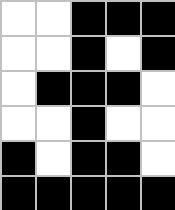[["white", "white", "black", "black", "black"], ["white", "white", "black", "white", "black"], ["white", "black", "black", "black", "white"], ["white", "white", "black", "white", "white"], ["black", "white", "black", "black", "white"], ["black", "black", "black", "black", "black"]]